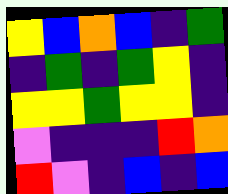[["yellow", "blue", "orange", "blue", "indigo", "green"], ["indigo", "green", "indigo", "green", "yellow", "indigo"], ["yellow", "yellow", "green", "yellow", "yellow", "indigo"], ["violet", "indigo", "indigo", "indigo", "red", "orange"], ["red", "violet", "indigo", "blue", "indigo", "blue"]]